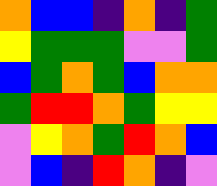[["orange", "blue", "blue", "indigo", "orange", "indigo", "green"], ["yellow", "green", "green", "green", "violet", "violet", "green"], ["blue", "green", "orange", "green", "blue", "orange", "orange"], ["green", "red", "red", "orange", "green", "yellow", "yellow"], ["violet", "yellow", "orange", "green", "red", "orange", "blue"], ["violet", "blue", "indigo", "red", "orange", "indigo", "violet"]]